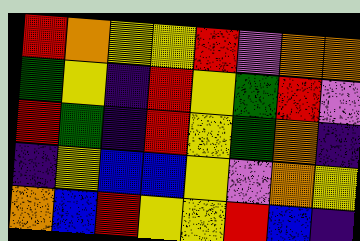[["red", "orange", "yellow", "yellow", "red", "violet", "orange", "orange"], ["green", "yellow", "indigo", "red", "yellow", "green", "red", "violet"], ["red", "green", "indigo", "red", "yellow", "green", "orange", "indigo"], ["indigo", "yellow", "blue", "blue", "yellow", "violet", "orange", "yellow"], ["orange", "blue", "red", "yellow", "yellow", "red", "blue", "indigo"]]